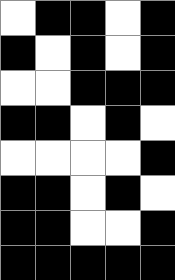[["white", "black", "black", "white", "black"], ["black", "white", "black", "white", "black"], ["white", "white", "black", "black", "black"], ["black", "black", "white", "black", "white"], ["white", "white", "white", "white", "black"], ["black", "black", "white", "black", "white"], ["black", "black", "white", "white", "black"], ["black", "black", "black", "black", "black"]]